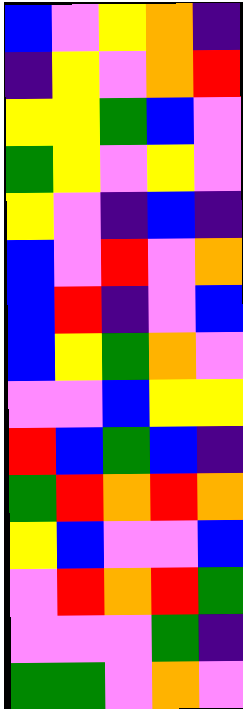[["blue", "violet", "yellow", "orange", "indigo"], ["indigo", "yellow", "violet", "orange", "red"], ["yellow", "yellow", "green", "blue", "violet"], ["green", "yellow", "violet", "yellow", "violet"], ["yellow", "violet", "indigo", "blue", "indigo"], ["blue", "violet", "red", "violet", "orange"], ["blue", "red", "indigo", "violet", "blue"], ["blue", "yellow", "green", "orange", "violet"], ["violet", "violet", "blue", "yellow", "yellow"], ["red", "blue", "green", "blue", "indigo"], ["green", "red", "orange", "red", "orange"], ["yellow", "blue", "violet", "violet", "blue"], ["violet", "red", "orange", "red", "green"], ["violet", "violet", "violet", "green", "indigo"], ["green", "green", "violet", "orange", "violet"]]